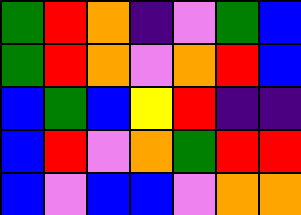[["green", "red", "orange", "indigo", "violet", "green", "blue"], ["green", "red", "orange", "violet", "orange", "red", "blue"], ["blue", "green", "blue", "yellow", "red", "indigo", "indigo"], ["blue", "red", "violet", "orange", "green", "red", "red"], ["blue", "violet", "blue", "blue", "violet", "orange", "orange"]]